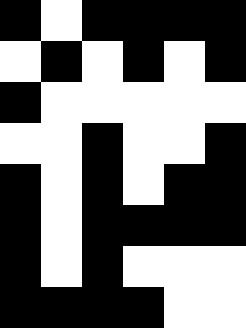[["black", "white", "black", "black", "black", "black"], ["white", "black", "white", "black", "white", "black"], ["black", "white", "white", "white", "white", "white"], ["white", "white", "black", "white", "white", "black"], ["black", "white", "black", "white", "black", "black"], ["black", "white", "black", "black", "black", "black"], ["black", "white", "black", "white", "white", "white"], ["black", "black", "black", "black", "white", "white"]]